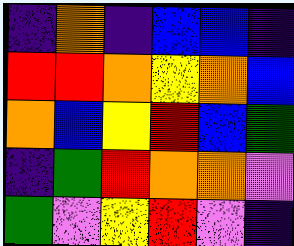[["indigo", "orange", "indigo", "blue", "blue", "indigo"], ["red", "red", "orange", "yellow", "orange", "blue"], ["orange", "blue", "yellow", "red", "blue", "green"], ["indigo", "green", "red", "orange", "orange", "violet"], ["green", "violet", "yellow", "red", "violet", "indigo"]]